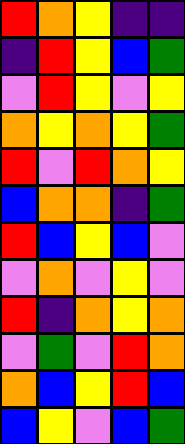[["red", "orange", "yellow", "indigo", "indigo"], ["indigo", "red", "yellow", "blue", "green"], ["violet", "red", "yellow", "violet", "yellow"], ["orange", "yellow", "orange", "yellow", "green"], ["red", "violet", "red", "orange", "yellow"], ["blue", "orange", "orange", "indigo", "green"], ["red", "blue", "yellow", "blue", "violet"], ["violet", "orange", "violet", "yellow", "violet"], ["red", "indigo", "orange", "yellow", "orange"], ["violet", "green", "violet", "red", "orange"], ["orange", "blue", "yellow", "red", "blue"], ["blue", "yellow", "violet", "blue", "green"]]